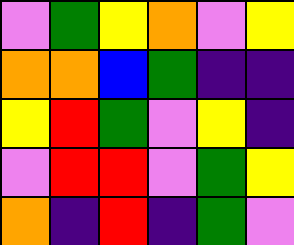[["violet", "green", "yellow", "orange", "violet", "yellow"], ["orange", "orange", "blue", "green", "indigo", "indigo"], ["yellow", "red", "green", "violet", "yellow", "indigo"], ["violet", "red", "red", "violet", "green", "yellow"], ["orange", "indigo", "red", "indigo", "green", "violet"]]